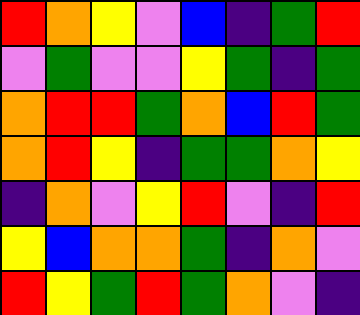[["red", "orange", "yellow", "violet", "blue", "indigo", "green", "red"], ["violet", "green", "violet", "violet", "yellow", "green", "indigo", "green"], ["orange", "red", "red", "green", "orange", "blue", "red", "green"], ["orange", "red", "yellow", "indigo", "green", "green", "orange", "yellow"], ["indigo", "orange", "violet", "yellow", "red", "violet", "indigo", "red"], ["yellow", "blue", "orange", "orange", "green", "indigo", "orange", "violet"], ["red", "yellow", "green", "red", "green", "orange", "violet", "indigo"]]